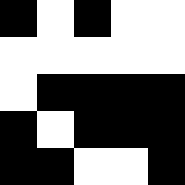[["black", "white", "black", "white", "white"], ["white", "white", "white", "white", "white"], ["white", "black", "black", "black", "black"], ["black", "white", "black", "black", "black"], ["black", "black", "white", "white", "black"]]